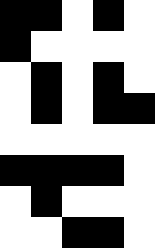[["black", "black", "white", "black", "white"], ["black", "white", "white", "white", "white"], ["white", "black", "white", "black", "white"], ["white", "black", "white", "black", "black"], ["white", "white", "white", "white", "white"], ["black", "black", "black", "black", "white"], ["white", "black", "white", "white", "white"], ["white", "white", "black", "black", "white"]]